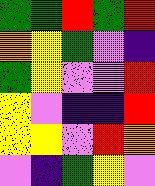[["green", "green", "red", "green", "red"], ["orange", "yellow", "green", "violet", "indigo"], ["green", "yellow", "violet", "violet", "red"], ["yellow", "violet", "indigo", "indigo", "red"], ["yellow", "yellow", "violet", "red", "orange"], ["violet", "indigo", "green", "yellow", "violet"]]